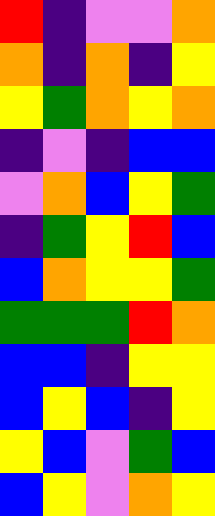[["red", "indigo", "violet", "violet", "orange"], ["orange", "indigo", "orange", "indigo", "yellow"], ["yellow", "green", "orange", "yellow", "orange"], ["indigo", "violet", "indigo", "blue", "blue"], ["violet", "orange", "blue", "yellow", "green"], ["indigo", "green", "yellow", "red", "blue"], ["blue", "orange", "yellow", "yellow", "green"], ["green", "green", "green", "red", "orange"], ["blue", "blue", "indigo", "yellow", "yellow"], ["blue", "yellow", "blue", "indigo", "yellow"], ["yellow", "blue", "violet", "green", "blue"], ["blue", "yellow", "violet", "orange", "yellow"]]